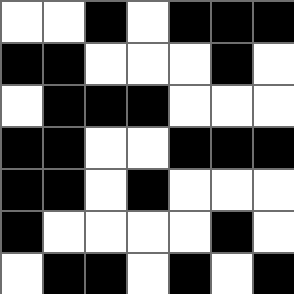[["white", "white", "black", "white", "black", "black", "black"], ["black", "black", "white", "white", "white", "black", "white"], ["white", "black", "black", "black", "white", "white", "white"], ["black", "black", "white", "white", "black", "black", "black"], ["black", "black", "white", "black", "white", "white", "white"], ["black", "white", "white", "white", "white", "black", "white"], ["white", "black", "black", "white", "black", "white", "black"]]